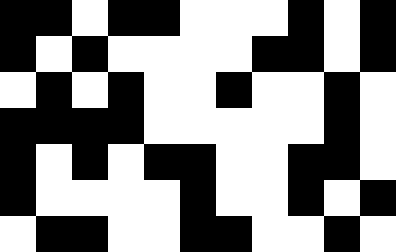[["black", "black", "white", "black", "black", "white", "white", "white", "black", "white", "black"], ["black", "white", "black", "white", "white", "white", "white", "black", "black", "white", "black"], ["white", "black", "white", "black", "white", "white", "black", "white", "white", "black", "white"], ["black", "black", "black", "black", "white", "white", "white", "white", "white", "black", "white"], ["black", "white", "black", "white", "black", "black", "white", "white", "black", "black", "white"], ["black", "white", "white", "white", "white", "black", "white", "white", "black", "white", "black"], ["white", "black", "black", "white", "white", "black", "black", "white", "white", "black", "white"]]